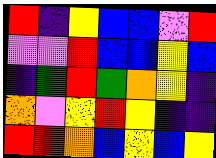[["red", "indigo", "yellow", "blue", "blue", "violet", "red"], ["violet", "violet", "red", "blue", "blue", "yellow", "blue"], ["indigo", "green", "red", "green", "orange", "yellow", "indigo"], ["orange", "violet", "yellow", "red", "yellow", "indigo", "indigo"], ["red", "red", "orange", "blue", "yellow", "blue", "yellow"]]